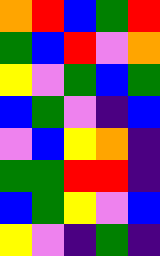[["orange", "red", "blue", "green", "red"], ["green", "blue", "red", "violet", "orange"], ["yellow", "violet", "green", "blue", "green"], ["blue", "green", "violet", "indigo", "blue"], ["violet", "blue", "yellow", "orange", "indigo"], ["green", "green", "red", "red", "indigo"], ["blue", "green", "yellow", "violet", "blue"], ["yellow", "violet", "indigo", "green", "indigo"]]